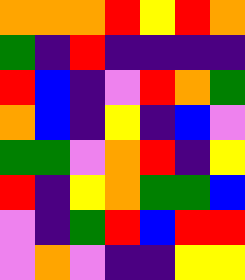[["orange", "orange", "orange", "red", "yellow", "red", "orange"], ["green", "indigo", "red", "indigo", "indigo", "indigo", "indigo"], ["red", "blue", "indigo", "violet", "red", "orange", "green"], ["orange", "blue", "indigo", "yellow", "indigo", "blue", "violet"], ["green", "green", "violet", "orange", "red", "indigo", "yellow"], ["red", "indigo", "yellow", "orange", "green", "green", "blue"], ["violet", "indigo", "green", "red", "blue", "red", "red"], ["violet", "orange", "violet", "indigo", "indigo", "yellow", "yellow"]]